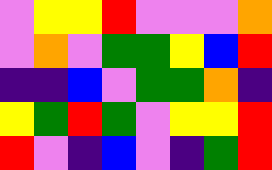[["violet", "yellow", "yellow", "red", "violet", "violet", "violet", "orange"], ["violet", "orange", "violet", "green", "green", "yellow", "blue", "red"], ["indigo", "indigo", "blue", "violet", "green", "green", "orange", "indigo"], ["yellow", "green", "red", "green", "violet", "yellow", "yellow", "red"], ["red", "violet", "indigo", "blue", "violet", "indigo", "green", "red"]]